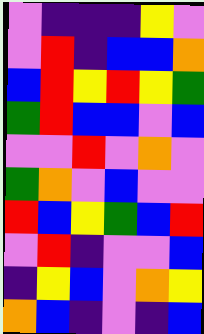[["violet", "indigo", "indigo", "indigo", "yellow", "violet"], ["violet", "red", "indigo", "blue", "blue", "orange"], ["blue", "red", "yellow", "red", "yellow", "green"], ["green", "red", "blue", "blue", "violet", "blue"], ["violet", "violet", "red", "violet", "orange", "violet"], ["green", "orange", "violet", "blue", "violet", "violet"], ["red", "blue", "yellow", "green", "blue", "red"], ["violet", "red", "indigo", "violet", "violet", "blue"], ["indigo", "yellow", "blue", "violet", "orange", "yellow"], ["orange", "blue", "indigo", "violet", "indigo", "blue"]]